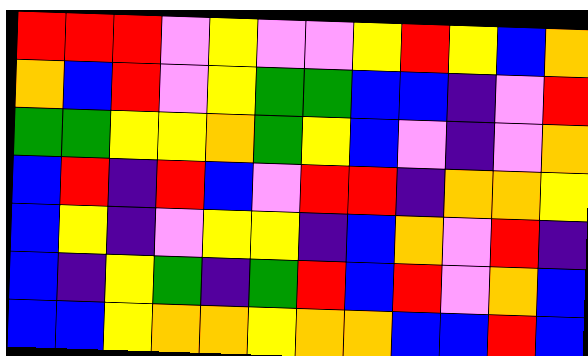[["red", "red", "red", "violet", "yellow", "violet", "violet", "yellow", "red", "yellow", "blue", "orange"], ["orange", "blue", "red", "violet", "yellow", "green", "green", "blue", "blue", "indigo", "violet", "red"], ["green", "green", "yellow", "yellow", "orange", "green", "yellow", "blue", "violet", "indigo", "violet", "orange"], ["blue", "red", "indigo", "red", "blue", "violet", "red", "red", "indigo", "orange", "orange", "yellow"], ["blue", "yellow", "indigo", "violet", "yellow", "yellow", "indigo", "blue", "orange", "violet", "red", "indigo"], ["blue", "indigo", "yellow", "green", "indigo", "green", "red", "blue", "red", "violet", "orange", "blue"], ["blue", "blue", "yellow", "orange", "orange", "yellow", "orange", "orange", "blue", "blue", "red", "blue"]]